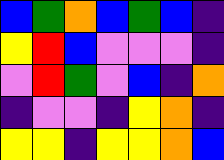[["blue", "green", "orange", "blue", "green", "blue", "indigo"], ["yellow", "red", "blue", "violet", "violet", "violet", "indigo"], ["violet", "red", "green", "violet", "blue", "indigo", "orange"], ["indigo", "violet", "violet", "indigo", "yellow", "orange", "indigo"], ["yellow", "yellow", "indigo", "yellow", "yellow", "orange", "blue"]]